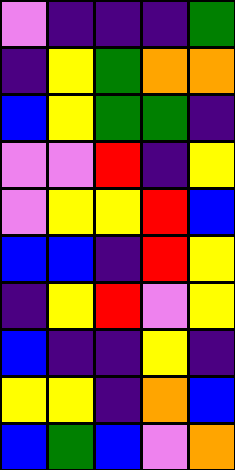[["violet", "indigo", "indigo", "indigo", "green"], ["indigo", "yellow", "green", "orange", "orange"], ["blue", "yellow", "green", "green", "indigo"], ["violet", "violet", "red", "indigo", "yellow"], ["violet", "yellow", "yellow", "red", "blue"], ["blue", "blue", "indigo", "red", "yellow"], ["indigo", "yellow", "red", "violet", "yellow"], ["blue", "indigo", "indigo", "yellow", "indigo"], ["yellow", "yellow", "indigo", "orange", "blue"], ["blue", "green", "blue", "violet", "orange"]]